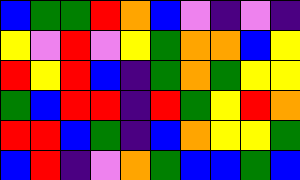[["blue", "green", "green", "red", "orange", "blue", "violet", "indigo", "violet", "indigo"], ["yellow", "violet", "red", "violet", "yellow", "green", "orange", "orange", "blue", "yellow"], ["red", "yellow", "red", "blue", "indigo", "green", "orange", "green", "yellow", "yellow"], ["green", "blue", "red", "red", "indigo", "red", "green", "yellow", "red", "orange"], ["red", "red", "blue", "green", "indigo", "blue", "orange", "yellow", "yellow", "green"], ["blue", "red", "indigo", "violet", "orange", "green", "blue", "blue", "green", "blue"]]